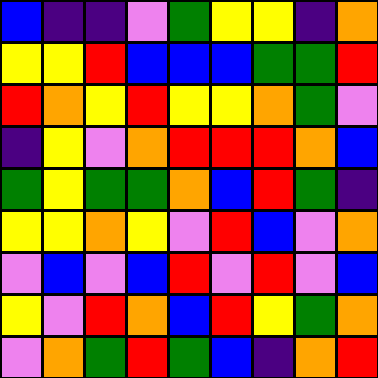[["blue", "indigo", "indigo", "violet", "green", "yellow", "yellow", "indigo", "orange"], ["yellow", "yellow", "red", "blue", "blue", "blue", "green", "green", "red"], ["red", "orange", "yellow", "red", "yellow", "yellow", "orange", "green", "violet"], ["indigo", "yellow", "violet", "orange", "red", "red", "red", "orange", "blue"], ["green", "yellow", "green", "green", "orange", "blue", "red", "green", "indigo"], ["yellow", "yellow", "orange", "yellow", "violet", "red", "blue", "violet", "orange"], ["violet", "blue", "violet", "blue", "red", "violet", "red", "violet", "blue"], ["yellow", "violet", "red", "orange", "blue", "red", "yellow", "green", "orange"], ["violet", "orange", "green", "red", "green", "blue", "indigo", "orange", "red"]]